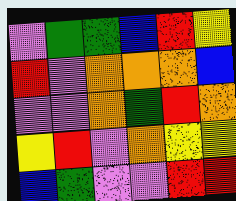[["violet", "green", "green", "blue", "red", "yellow"], ["red", "violet", "orange", "orange", "orange", "blue"], ["violet", "violet", "orange", "green", "red", "orange"], ["yellow", "red", "violet", "orange", "yellow", "yellow"], ["blue", "green", "violet", "violet", "red", "red"]]